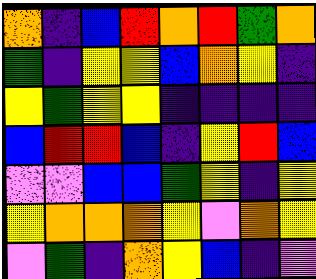[["orange", "indigo", "blue", "red", "orange", "red", "green", "orange"], ["green", "indigo", "yellow", "yellow", "blue", "orange", "yellow", "indigo"], ["yellow", "green", "yellow", "yellow", "indigo", "indigo", "indigo", "indigo"], ["blue", "red", "red", "blue", "indigo", "yellow", "red", "blue"], ["violet", "violet", "blue", "blue", "green", "yellow", "indigo", "yellow"], ["yellow", "orange", "orange", "orange", "yellow", "violet", "orange", "yellow"], ["violet", "green", "indigo", "orange", "yellow", "blue", "indigo", "violet"]]